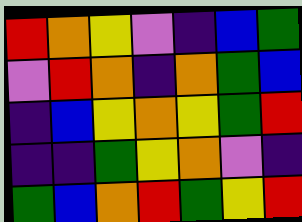[["red", "orange", "yellow", "violet", "indigo", "blue", "green"], ["violet", "red", "orange", "indigo", "orange", "green", "blue"], ["indigo", "blue", "yellow", "orange", "yellow", "green", "red"], ["indigo", "indigo", "green", "yellow", "orange", "violet", "indigo"], ["green", "blue", "orange", "red", "green", "yellow", "red"]]